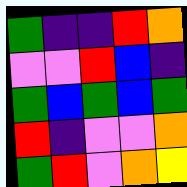[["green", "indigo", "indigo", "red", "orange"], ["violet", "violet", "red", "blue", "indigo"], ["green", "blue", "green", "blue", "green"], ["red", "indigo", "violet", "violet", "orange"], ["green", "red", "violet", "orange", "yellow"]]